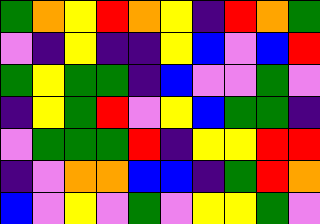[["green", "orange", "yellow", "red", "orange", "yellow", "indigo", "red", "orange", "green"], ["violet", "indigo", "yellow", "indigo", "indigo", "yellow", "blue", "violet", "blue", "red"], ["green", "yellow", "green", "green", "indigo", "blue", "violet", "violet", "green", "violet"], ["indigo", "yellow", "green", "red", "violet", "yellow", "blue", "green", "green", "indigo"], ["violet", "green", "green", "green", "red", "indigo", "yellow", "yellow", "red", "red"], ["indigo", "violet", "orange", "orange", "blue", "blue", "indigo", "green", "red", "orange"], ["blue", "violet", "yellow", "violet", "green", "violet", "yellow", "yellow", "green", "violet"]]